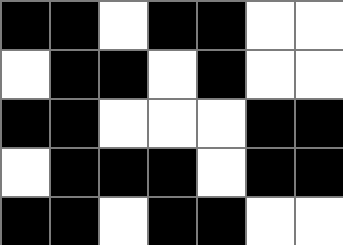[["black", "black", "white", "black", "black", "white", "white"], ["white", "black", "black", "white", "black", "white", "white"], ["black", "black", "white", "white", "white", "black", "black"], ["white", "black", "black", "black", "white", "black", "black"], ["black", "black", "white", "black", "black", "white", "white"]]